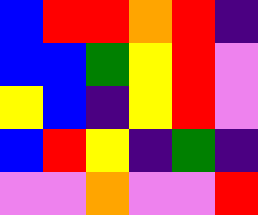[["blue", "red", "red", "orange", "red", "indigo"], ["blue", "blue", "green", "yellow", "red", "violet"], ["yellow", "blue", "indigo", "yellow", "red", "violet"], ["blue", "red", "yellow", "indigo", "green", "indigo"], ["violet", "violet", "orange", "violet", "violet", "red"]]